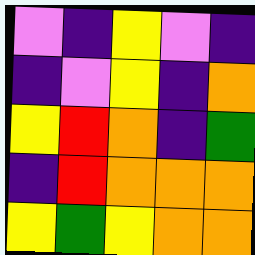[["violet", "indigo", "yellow", "violet", "indigo"], ["indigo", "violet", "yellow", "indigo", "orange"], ["yellow", "red", "orange", "indigo", "green"], ["indigo", "red", "orange", "orange", "orange"], ["yellow", "green", "yellow", "orange", "orange"]]